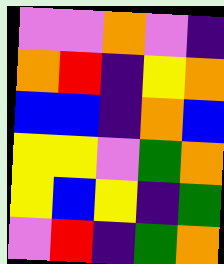[["violet", "violet", "orange", "violet", "indigo"], ["orange", "red", "indigo", "yellow", "orange"], ["blue", "blue", "indigo", "orange", "blue"], ["yellow", "yellow", "violet", "green", "orange"], ["yellow", "blue", "yellow", "indigo", "green"], ["violet", "red", "indigo", "green", "orange"]]